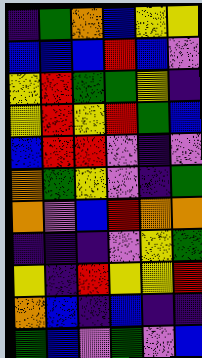[["indigo", "green", "orange", "blue", "yellow", "yellow"], ["blue", "blue", "blue", "red", "blue", "violet"], ["yellow", "red", "green", "green", "yellow", "indigo"], ["yellow", "red", "yellow", "red", "green", "blue"], ["blue", "red", "red", "violet", "indigo", "violet"], ["orange", "green", "yellow", "violet", "indigo", "green"], ["orange", "violet", "blue", "red", "orange", "orange"], ["indigo", "indigo", "indigo", "violet", "yellow", "green"], ["yellow", "indigo", "red", "yellow", "yellow", "red"], ["orange", "blue", "indigo", "blue", "indigo", "indigo"], ["green", "blue", "violet", "green", "violet", "blue"]]